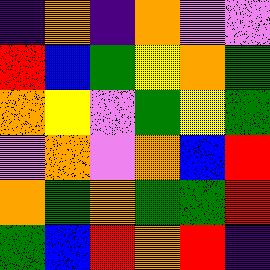[["indigo", "orange", "indigo", "orange", "violet", "violet"], ["red", "blue", "green", "yellow", "orange", "green"], ["orange", "yellow", "violet", "green", "yellow", "green"], ["violet", "orange", "violet", "orange", "blue", "red"], ["orange", "green", "orange", "green", "green", "red"], ["green", "blue", "red", "orange", "red", "indigo"]]